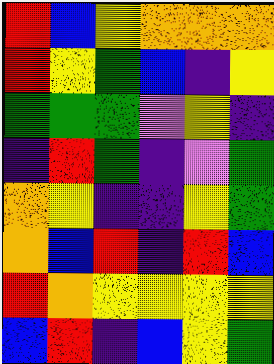[["red", "blue", "yellow", "orange", "orange", "orange"], ["red", "yellow", "green", "blue", "indigo", "yellow"], ["green", "green", "green", "violet", "yellow", "indigo"], ["indigo", "red", "green", "indigo", "violet", "green"], ["orange", "yellow", "indigo", "indigo", "yellow", "green"], ["orange", "blue", "red", "indigo", "red", "blue"], ["red", "orange", "yellow", "yellow", "yellow", "yellow"], ["blue", "red", "indigo", "blue", "yellow", "green"]]